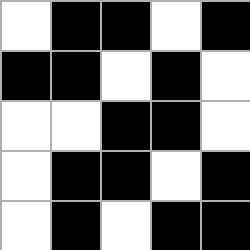[["white", "black", "black", "white", "black"], ["black", "black", "white", "black", "white"], ["white", "white", "black", "black", "white"], ["white", "black", "black", "white", "black"], ["white", "black", "white", "black", "black"]]